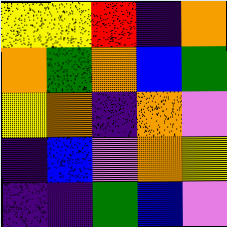[["yellow", "yellow", "red", "indigo", "orange"], ["orange", "green", "orange", "blue", "green"], ["yellow", "orange", "indigo", "orange", "violet"], ["indigo", "blue", "violet", "orange", "yellow"], ["indigo", "indigo", "green", "blue", "violet"]]